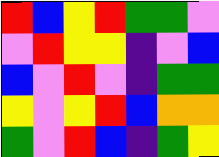[["red", "blue", "yellow", "red", "green", "green", "violet"], ["violet", "red", "yellow", "yellow", "indigo", "violet", "blue"], ["blue", "violet", "red", "violet", "indigo", "green", "green"], ["yellow", "violet", "yellow", "red", "blue", "orange", "orange"], ["green", "violet", "red", "blue", "indigo", "green", "yellow"]]